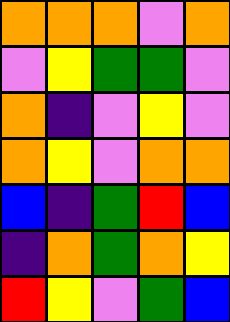[["orange", "orange", "orange", "violet", "orange"], ["violet", "yellow", "green", "green", "violet"], ["orange", "indigo", "violet", "yellow", "violet"], ["orange", "yellow", "violet", "orange", "orange"], ["blue", "indigo", "green", "red", "blue"], ["indigo", "orange", "green", "orange", "yellow"], ["red", "yellow", "violet", "green", "blue"]]